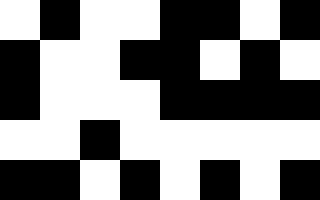[["white", "black", "white", "white", "black", "black", "white", "black"], ["black", "white", "white", "black", "black", "white", "black", "white"], ["black", "white", "white", "white", "black", "black", "black", "black"], ["white", "white", "black", "white", "white", "white", "white", "white"], ["black", "black", "white", "black", "white", "black", "white", "black"]]